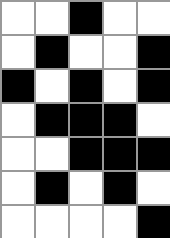[["white", "white", "black", "white", "white"], ["white", "black", "white", "white", "black"], ["black", "white", "black", "white", "black"], ["white", "black", "black", "black", "white"], ["white", "white", "black", "black", "black"], ["white", "black", "white", "black", "white"], ["white", "white", "white", "white", "black"]]